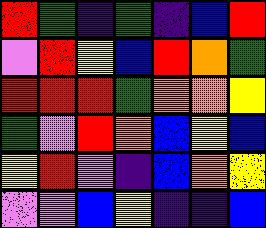[["red", "green", "indigo", "green", "indigo", "blue", "red"], ["violet", "red", "yellow", "blue", "red", "orange", "green"], ["red", "red", "red", "green", "orange", "orange", "yellow"], ["green", "violet", "red", "orange", "blue", "yellow", "blue"], ["yellow", "red", "violet", "indigo", "blue", "orange", "yellow"], ["violet", "violet", "blue", "yellow", "indigo", "indigo", "blue"]]